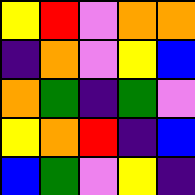[["yellow", "red", "violet", "orange", "orange"], ["indigo", "orange", "violet", "yellow", "blue"], ["orange", "green", "indigo", "green", "violet"], ["yellow", "orange", "red", "indigo", "blue"], ["blue", "green", "violet", "yellow", "indigo"]]